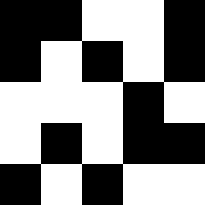[["black", "black", "white", "white", "black"], ["black", "white", "black", "white", "black"], ["white", "white", "white", "black", "white"], ["white", "black", "white", "black", "black"], ["black", "white", "black", "white", "white"]]